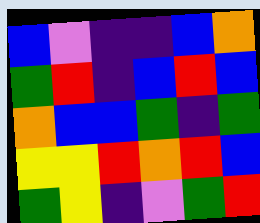[["blue", "violet", "indigo", "indigo", "blue", "orange"], ["green", "red", "indigo", "blue", "red", "blue"], ["orange", "blue", "blue", "green", "indigo", "green"], ["yellow", "yellow", "red", "orange", "red", "blue"], ["green", "yellow", "indigo", "violet", "green", "red"]]